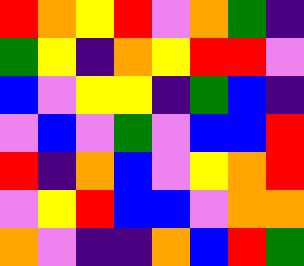[["red", "orange", "yellow", "red", "violet", "orange", "green", "indigo"], ["green", "yellow", "indigo", "orange", "yellow", "red", "red", "violet"], ["blue", "violet", "yellow", "yellow", "indigo", "green", "blue", "indigo"], ["violet", "blue", "violet", "green", "violet", "blue", "blue", "red"], ["red", "indigo", "orange", "blue", "violet", "yellow", "orange", "red"], ["violet", "yellow", "red", "blue", "blue", "violet", "orange", "orange"], ["orange", "violet", "indigo", "indigo", "orange", "blue", "red", "green"]]